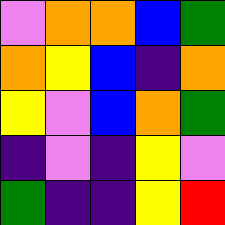[["violet", "orange", "orange", "blue", "green"], ["orange", "yellow", "blue", "indigo", "orange"], ["yellow", "violet", "blue", "orange", "green"], ["indigo", "violet", "indigo", "yellow", "violet"], ["green", "indigo", "indigo", "yellow", "red"]]